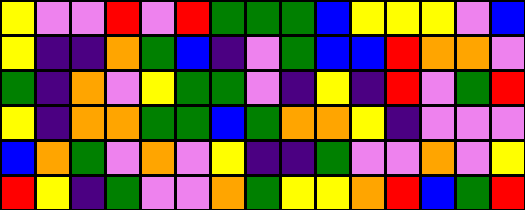[["yellow", "violet", "violet", "red", "violet", "red", "green", "green", "green", "blue", "yellow", "yellow", "yellow", "violet", "blue"], ["yellow", "indigo", "indigo", "orange", "green", "blue", "indigo", "violet", "green", "blue", "blue", "red", "orange", "orange", "violet"], ["green", "indigo", "orange", "violet", "yellow", "green", "green", "violet", "indigo", "yellow", "indigo", "red", "violet", "green", "red"], ["yellow", "indigo", "orange", "orange", "green", "green", "blue", "green", "orange", "orange", "yellow", "indigo", "violet", "violet", "violet"], ["blue", "orange", "green", "violet", "orange", "violet", "yellow", "indigo", "indigo", "green", "violet", "violet", "orange", "violet", "yellow"], ["red", "yellow", "indigo", "green", "violet", "violet", "orange", "green", "yellow", "yellow", "orange", "red", "blue", "green", "red"]]